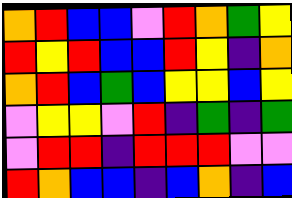[["orange", "red", "blue", "blue", "violet", "red", "orange", "green", "yellow"], ["red", "yellow", "red", "blue", "blue", "red", "yellow", "indigo", "orange"], ["orange", "red", "blue", "green", "blue", "yellow", "yellow", "blue", "yellow"], ["violet", "yellow", "yellow", "violet", "red", "indigo", "green", "indigo", "green"], ["violet", "red", "red", "indigo", "red", "red", "red", "violet", "violet"], ["red", "orange", "blue", "blue", "indigo", "blue", "orange", "indigo", "blue"]]